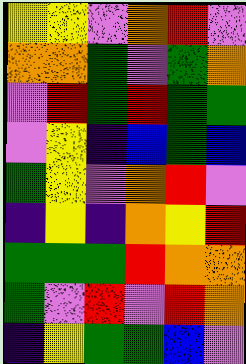[["yellow", "yellow", "violet", "orange", "red", "violet"], ["orange", "orange", "green", "violet", "green", "orange"], ["violet", "red", "green", "red", "green", "green"], ["violet", "yellow", "indigo", "blue", "green", "blue"], ["green", "yellow", "violet", "orange", "red", "violet"], ["indigo", "yellow", "indigo", "orange", "yellow", "red"], ["green", "green", "green", "red", "orange", "orange"], ["green", "violet", "red", "violet", "red", "orange"], ["indigo", "yellow", "green", "green", "blue", "violet"]]